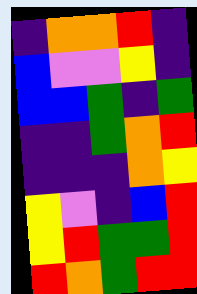[["indigo", "orange", "orange", "red", "indigo"], ["blue", "violet", "violet", "yellow", "indigo"], ["blue", "blue", "green", "indigo", "green"], ["indigo", "indigo", "green", "orange", "red"], ["indigo", "indigo", "indigo", "orange", "yellow"], ["yellow", "violet", "indigo", "blue", "red"], ["yellow", "red", "green", "green", "red"], ["red", "orange", "green", "red", "red"]]